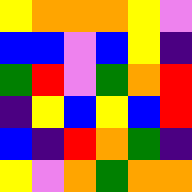[["yellow", "orange", "orange", "orange", "yellow", "violet"], ["blue", "blue", "violet", "blue", "yellow", "indigo"], ["green", "red", "violet", "green", "orange", "red"], ["indigo", "yellow", "blue", "yellow", "blue", "red"], ["blue", "indigo", "red", "orange", "green", "indigo"], ["yellow", "violet", "orange", "green", "orange", "orange"]]